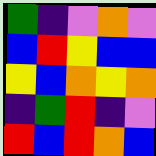[["green", "indigo", "violet", "orange", "violet"], ["blue", "red", "yellow", "blue", "blue"], ["yellow", "blue", "orange", "yellow", "orange"], ["indigo", "green", "red", "indigo", "violet"], ["red", "blue", "red", "orange", "blue"]]